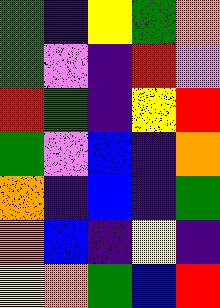[["green", "indigo", "yellow", "green", "orange"], ["green", "violet", "indigo", "red", "violet"], ["red", "green", "indigo", "yellow", "red"], ["green", "violet", "blue", "indigo", "orange"], ["orange", "indigo", "blue", "indigo", "green"], ["orange", "blue", "indigo", "yellow", "indigo"], ["yellow", "orange", "green", "blue", "red"]]